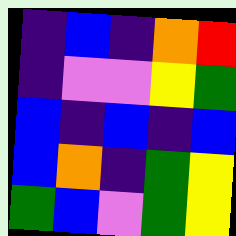[["indigo", "blue", "indigo", "orange", "red"], ["indigo", "violet", "violet", "yellow", "green"], ["blue", "indigo", "blue", "indigo", "blue"], ["blue", "orange", "indigo", "green", "yellow"], ["green", "blue", "violet", "green", "yellow"]]